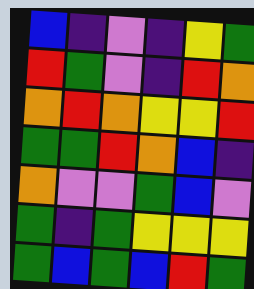[["blue", "indigo", "violet", "indigo", "yellow", "green"], ["red", "green", "violet", "indigo", "red", "orange"], ["orange", "red", "orange", "yellow", "yellow", "red"], ["green", "green", "red", "orange", "blue", "indigo"], ["orange", "violet", "violet", "green", "blue", "violet"], ["green", "indigo", "green", "yellow", "yellow", "yellow"], ["green", "blue", "green", "blue", "red", "green"]]